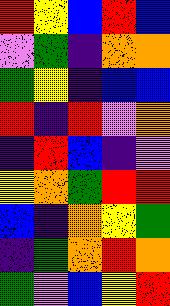[["red", "yellow", "blue", "red", "blue"], ["violet", "green", "indigo", "orange", "orange"], ["green", "yellow", "indigo", "blue", "blue"], ["red", "indigo", "red", "violet", "orange"], ["indigo", "red", "blue", "indigo", "violet"], ["yellow", "orange", "green", "red", "red"], ["blue", "indigo", "orange", "yellow", "green"], ["indigo", "green", "orange", "red", "orange"], ["green", "violet", "blue", "yellow", "red"]]